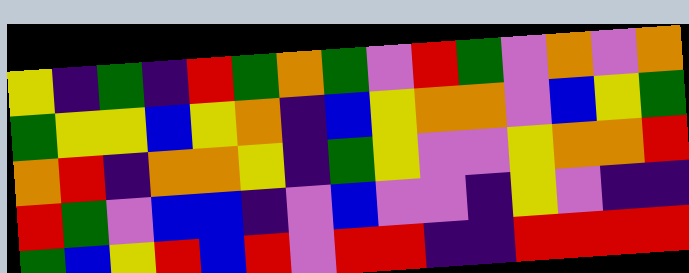[["yellow", "indigo", "green", "indigo", "red", "green", "orange", "green", "violet", "red", "green", "violet", "orange", "violet", "orange"], ["green", "yellow", "yellow", "blue", "yellow", "orange", "indigo", "blue", "yellow", "orange", "orange", "violet", "blue", "yellow", "green"], ["orange", "red", "indigo", "orange", "orange", "yellow", "indigo", "green", "yellow", "violet", "violet", "yellow", "orange", "orange", "red"], ["red", "green", "violet", "blue", "blue", "indigo", "violet", "blue", "violet", "violet", "indigo", "yellow", "violet", "indigo", "indigo"], ["green", "blue", "yellow", "red", "blue", "red", "violet", "red", "red", "indigo", "indigo", "red", "red", "red", "red"]]